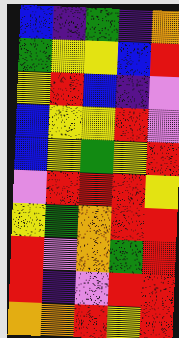[["blue", "indigo", "green", "indigo", "orange"], ["green", "yellow", "yellow", "blue", "red"], ["yellow", "red", "blue", "indigo", "violet"], ["blue", "yellow", "yellow", "red", "violet"], ["blue", "yellow", "green", "yellow", "red"], ["violet", "red", "red", "red", "yellow"], ["yellow", "green", "orange", "red", "red"], ["red", "violet", "orange", "green", "red"], ["red", "indigo", "violet", "red", "red"], ["orange", "orange", "red", "yellow", "red"]]